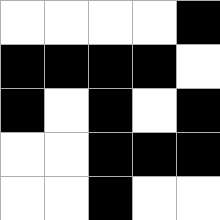[["white", "white", "white", "white", "black"], ["black", "black", "black", "black", "white"], ["black", "white", "black", "white", "black"], ["white", "white", "black", "black", "black"], ["white", "white", "black", "white", "white"]]